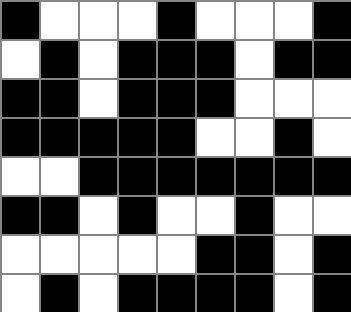[["black", "white", "white", "white", "black", "white", "white", "white", "black"], ["white", "black", "white", "black", "black", "black", "white", "black", "black"], ["black", "black", "white", "black", "black", "black", "white", "white", "white"], ["black", "black", "black", "black", "black", "white", "white", "black", "white"], ["white", "white", "black", "black", "black", "black", "black", "black", "black"], ["black", "black", "white", "black", "white", "white", "black", "white", "white"], ["white", "white", "white", "white", "white", "black", "black", "white", "black"], ["white", "black", "white", "black", "black", "black", "black", "white", "black"]]